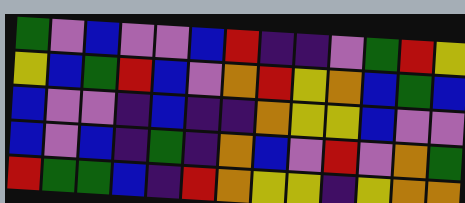[["green", "violet", "blue", "violet", "violet", "blue", "red", "indigo", "indigo", "violet", "green", "red", "yellow"], ["yellow", "blue", "green", "red", "blue", "violet", "orange", "red", "yellow", "orange", "blue", "green", "blue"], ["blue", "violet", "violet", "indigo", "blue", "indigo", "indigo", "orange", "yellow", "yellow", "blue", "violet", "violet"], ["blue", "violet", "blue", "indigo", "green", "indigo", "orange", "blue", "violet", "red", "violet", "orange", "green"], ["red", "green", "green", "blue", "indigo", "red", "orange", "yellow", "yellow", "indigo", "yellow", "orange", "orange"]]